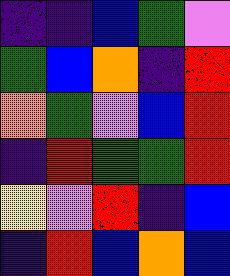[["indigo", "indigo", "blue", "green", "violet"], ["green", "blue", "orange", "indigo", "red"], ["orange", "green", "violet", "blue", "red"], ["indigo", "red", "green", "green", "red"], ["yellow", "violet", "red", "indigo", "blue"], ["indigo", "red", "blue", "orange", "blue"]]